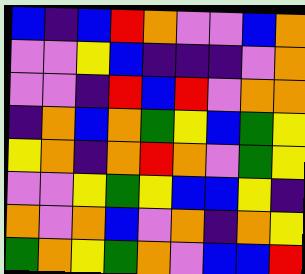[["blue", "indigo", "blue", "red", "orange", "violet", "violet", "blue", "orange"], ["violet", "violet", "yellow", "blue", "indigo", "indigo", "indigo", "violet", "orange"], ["violet", "violet", "indigo", "red", "blue", "red", "violet", "orange", "orange"], ["indigo", "orange", "blue", "orange", "green", "yellow", "blue", "green", "yellow"], ["yellow", "orange", "indigo", "orange", "red", "orange", "violet", "green", "yellow"], ["violet", "violet", "yellow", "green", "yellow", "blue", "blue", "yellow", "indigo"], ["orange", "violet", "orange", "blue", "violet", "orange", "indigo", "orange", "yellow"], ["green", "orange", "yellow", "green", "orange", "violet", "blue", "blue", "red"]]